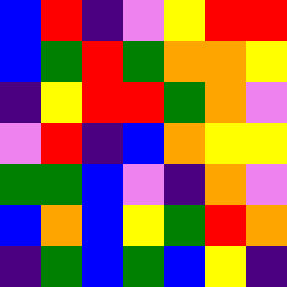[["blue", "red", "indigo", "violet", "yellow", "red", "red"], ["blue", "green", "red", "green", "orange", "orange", "yellow"], ["indigo", "yellow", "red", "red", "green", "orange", "violet"], ["violet", "red", "indigo", "blue", "orange", "yellow", "yellow"], ["green", "green", "blue", "violet", "indigo", "orange", "violet"], ["blue", "orange", "blue", "yellow", "green", "red", "orange"], ["indigo", "green", "blue", "green", "blue", "yellow", "indigo"]]